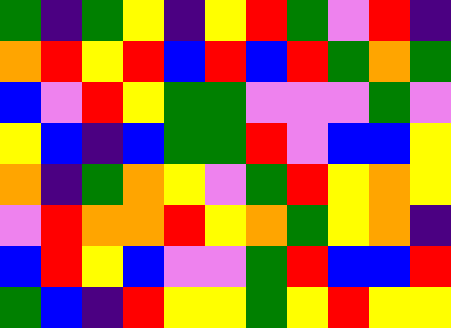[["green", "indigo", "green", "yellow", "indigo", "yellow", "red", "green", "violet", "red", "indigo"], ["orange", "red", "yellow", "red", "blue", "red", "blue", "red", "green", "orange", "green"], ["blue", "violet", "red", "yellow", "green", "green", "violet", "violet", "violet", "green", "violet"], ["yellow", "blue", "indigo", "blue", "green", "green", "red", "violet", "blue", "blue", "yellow"], ["orange", "indigo", "green", "orange", "yellow", "violet", "green", "red", "yellow", "orange", "yellow"], ["violet", "red", "orange", "orange", "red", "yellow", "orange", "green", "yellow", "orange", "indigo"], ["blue", "red", "yellow", "blue", "violet", "violet", "green", "red", "blue", "blue", "red"], ["green", "blue", "indigo", "red", "yellow", "yellow", "green", "yellow", "red", "yellow", "yellow"]]